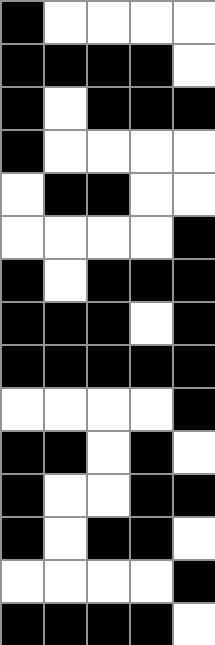[["black", "white", "white", "white", "white"], ["black", "black", "black", "black", "white"], ["black", "white", "black", "black", "black"], ["black", "white", "white", "white", "white"], ["white", "black", "black", "white", "white"], ["white", "white", "white", "white", "black"], ["black", "white", "black", "black", "black"], ["black", "black", "black", "white", "black"], ["black", "black", "black", "black", "black"], ["white", "white", "white", "white", "black"], ["black", "black", "white", "black", "white"], ["black", "white", "white", "black", "black"], ["black", "white", "black", "black", "white"], ["white", "white", "white", "white", "black"], ["black", "black", "black", "black", "white"]]